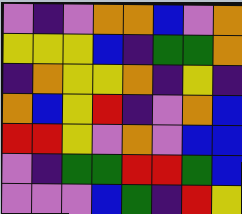[["violet", "indigo", "violet", "orange", "orange", "blue", "violet", "orange"], ["yellow", "yellow", "yellow", "blue", "indigo", "green", "green", "orange"], ["indigo", "orange", "yellow", "yellow", "orange", "indigo", "yellow", "indigo"], ["orange", "blue", "yellow", "red", "indigo", "violet", "orange", "blue"], ["red", "red", "yellow", "violet", "orange", "violet", "blue", "blue"], ["violet", "indigo", "green", "green", "red", "red", "green", "blue"], ["violet", "violet", "violet", "blue", "green", "indigo", "red", "yellow"]]